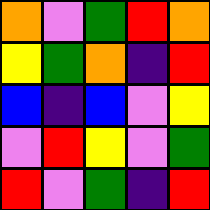[["orange", "violet", "green", "red", "orange"], ["yellow", "green", "orange", "indigo", "red"], ["blue", "indigo", "blue", "violet", "yellow"], ["violet", "red", "yellow", "violet", "green"], ["red", "violet", "green", "indigo", "red"]]